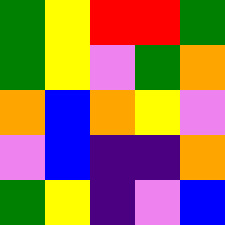[["green", "yellow", "red", "red", "green"], ["green", "yellow", "violet", "green", "orange"], ["orange", "blue", "orange", "yellow", "violet"], ["violet", "blue", "indigo", "indigo", "orange"], ["green", "yellow", "indigo", "violet", "blue"]]